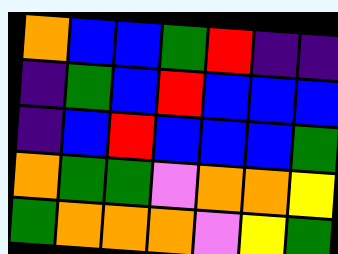[["orange", "blue", "blue", "green", "red", "indigo", "indigo"], ["indigo", "green", "blue", "red", "blue", "blue", "blue"], ["indigo", "blue", "red", "blue", "blue", "blue", "green"], ["orange", "green", "green", "violet", "orange", "orange", "yellow"], ["green", "orange", "orange", "orange", "violet", "yellow", "green"]]